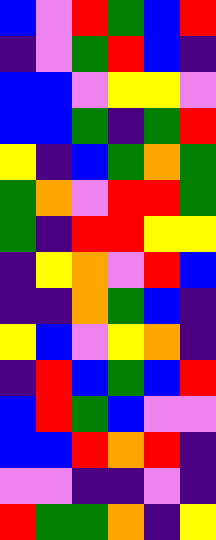[["blue", "violet", "red", "green", "blue", "red"], ["indigo", "violet", "green", "red", "blue", "indigo"], ["blue", "blue", "violet", "yellow", "yellow", "violet"], ["blue", "blue", "green", "indigo", "green", "red"], ["yellow", "indigo", "blue", "green", "orange", "green"], ["green", "orange", "violet", "red", "red", "green"], ["green", "indigo", "red", "red", "yellow", "yellow"], ["indigo", "yellow", "orange", "violet", "red", "blue"], ["indigo", "indigo", "orange", "green", "blue", "indigo"], ["yellow", "blue", "violet", "yellow", "orange", "indigo"], ["indigo", "red", "blue", "green", "blue", "red"], ["blue", "red", "green", "blue", "violet", "violet"], ["blue", "blue", "red", "orange", "red", "indigo"], ["violet", "violet", "indigo", "indigo", "violet", "indigo"], ["red", "green", "green", "orange", "indigo", "yellow"]]